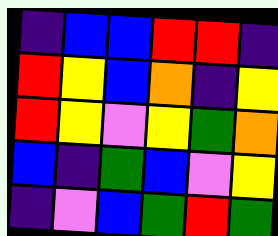[["indigo", "blue", "blue", "red", "red", "indigo"], ["red", "yellow", "blue", "orange", "indigo", "yellow"], ["red", "yellow", "violet", "yellow", "green", "orange"], ["blue", "indigo", "green", "blue", "violet", "yellow"], ["indigo", "violet", "blue", "green", "red", "green"]]